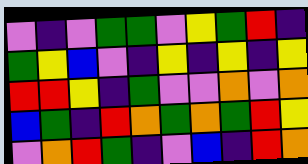[["violet", "indigo", "violet", "green", "green", "violet", "yellow", "green", "red", "indigo"], ["green", "yellow", "blue", "violet", "indigo", "yellow", "indigo", "yellow", "indigo", "yellow"], ["red", "red", "yellow", "indigo", "green", "violet", "violet", "orange", "violet", "orange"], ["blue", "green", "indigo", "red", "orange", "green", "orange", "green", "red", "yellow"], ["violet", "orange", "red", "green", "indigo", "violet", "blue", "indigo", "red", "orange"]]